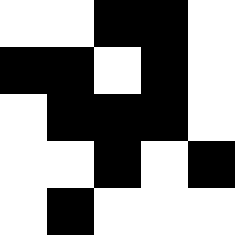[["white", "white", "black", "black", "white"], ["black", "black", "white", "black", "white"], ["white", "black", "black", "black", "white"], ["white", "white", "black", "white", "black"], ["white", "black", "white", "white", "white"]]